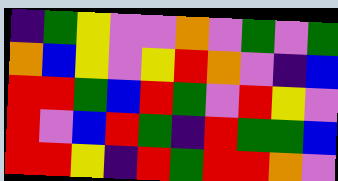[["indigo", "green", "yellow", "violet", "violet", "orange", "violet", "green", "violet", "green"], ["orange", "blue", "yellow", "violet", "yellow", "red", "orange", "violet", "indigo", "blue"], ["red", "red", "green", "blue", "red", "green", "violet", "red", "yellow", "violet"], ["red", "violet", "blue", "red", "green", "indigo", "red", "green", "green", "blue"], ["red", "red", "yellow", "indigo", "red", "green", "red", "red", "orange", "violet"]]